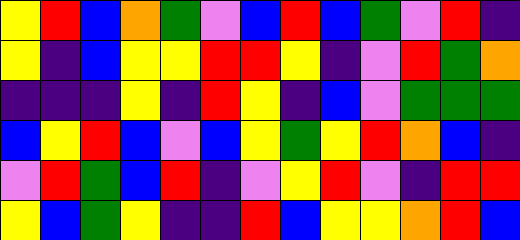[["yellow", "red", "blue", "orange", "green", "violet", "blue", "red", "blue", "green", "violet", "red", "indigo"], ["yellow", "indigo", "blue", "yellow", "yellow", "red", "red", "yellow", "indigo", "violet", "red", "green", "orange"], ["indigo", "indigo", "indigo", "yellow", "indigo", "red", "yellow", "indigo", "blue", "violet", "green", "green", "green"], ["blue", "yellow", "red", "blue", "violet", "blue", "yellow", "green", "yellow", "red", "orange", "blue", "indigo"], ["violet", "red", "green", "blue", "red", "indigo", "violet", "yellow", "red", "violet", "indigo", "red", "red"], ["yellow", "blue", "green", "yellow", "indigo", "indigo", "red", "blue", "yellow", "yellow", "orange", "red", "blue"]]